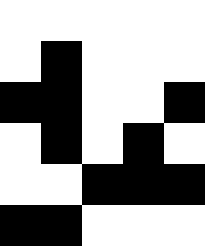[["white", "white", "white", "white", "white"], ["white", "black", "white", "white", "white"], ["black", "black", "white", "white", "black"], ["white", "black", "white", "black", "white"], ["white", "white", "black", "black", "black"], ["black", "black", "white", "white", "white"]]